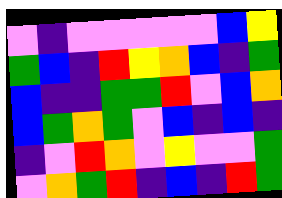[["violet", "indigo", "violet", "violet", "violet", "violet", "violet", "blue", "yellow"], ["green", "blue", "indigo", "red", "yellow", "orange", "blue", "indigo", "green"], ["blue", "indigo", "indigo", "green", "green", "red", "violet", "blue", "orange"], ["blue", "green", "orange", "green", "violet", "blue", "indigo", "blue", "indigo"], ["indigo", "violet", "red", "orange", "violet", "yellow", "violet", "violet", "green"], ["violet", "orange", "green", "red", "indigo", "blue", "indigo", "red", "green"]]